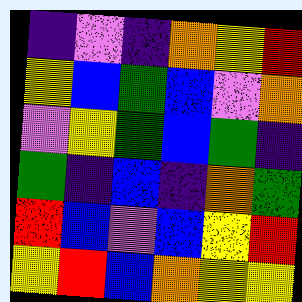[["indigo", "violet", "indigo", "orange", "yellow", "red"], ["yellow", "blue", "green", "blue", "violet", "orange"], ["violet", "yellow", "green", "blue", "green", "indigo"], ["green", "indigo", "blue", "indigo", "orange", "green"], ["red", "blue", "violet", "blue", "yellow", "red"], ["yellow", "red", "blue", "orange", "yellow", "yellow"]]